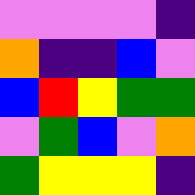[["violet", "violet", "violet", "violet", "indigo"], ["orange", "indigo", "indigo", "blue", "violet"], ["blue", "red", "yellow", "green", "green"], ["violet", "green", "blue", "violet", "orange"], ["green", "yellow", "yellow", "yellow", "indigo"]]